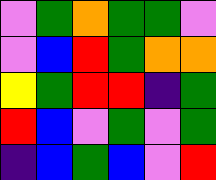[["violet", "green", "orange", "green", "green", "violet"], ["violet", "blue", "red", "green", "orange", "orange"], ["yellow", "green", "red", "red", "indigo", "green"], ["red", "blue", "violet", "green", "violet", "green"], ["indigo", "blue", "green", "blue", "violet", "red"]]